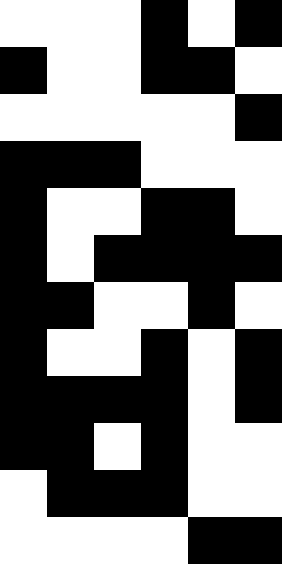[["white", "white", "white", "black", "white", "black"], ["black", "white", "white", "black", "black", "white"], ["white", "white", "white", "white", "white", "black"], ["black", "black", "black", "white", "white", "white"], ["black", "white", "white", "black", "black", "white"], ["black", "white", "black", "black", "black", "black"], ["black", "black", "white", "white", "black", "white"], ["black", "white", "white", "black", "white", "black"], ["black", "black", "black", "black", "white", "black"], ["black", "black", "white", "black", "white", "white"], ["white", "black", "black", "black", "white", "white"], ["white", "white", "white", "white", "black", "black"]]